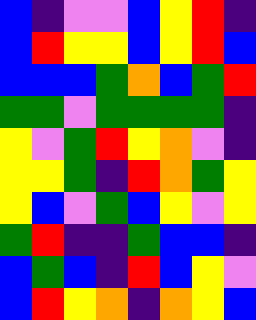[["blue", "indigo", "violet", "violet", "blue", "yellow", "red", "indigo"], ["blue", "red", "yellow", "yellow", "blue", "yellow", "red", "blue"], ["blue", "blue", "blue", "green", "orange", "blue", "green", "red"], ["green", "green", "violet", "green", "green", "green", "green", "indigo"], ["yellow", "violet", "green", "red", "yellow", "orange", "violet", "indigo"], ["yellow", "yellow", "green", "indigo", "red", "orange", "green", "yellow"], ["yellow", "blue", "violet", "green", "blue", "yellow", "violet", "yellow"], ["green", "red", "indigo", "indigo", "green", "blue", "blue", "indigo"], ["blue", "green", "blue", "indigo", "red", "blue", "yellow", "violet"], ["blue", "red", "yellow", "orange", "indigo", "orange", "yellow", "blue"]]